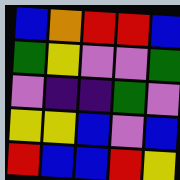[["blue", "orange", "red", "red", "blue"], ["green", "yellow", "violet", "violet", "green"], ["violet", "indigo", "indigo", "green", "violet"], ["yellow", "yellow", "blue", "violet", "blue"], ["red", "blue", "blue", "red", "yellow"]]